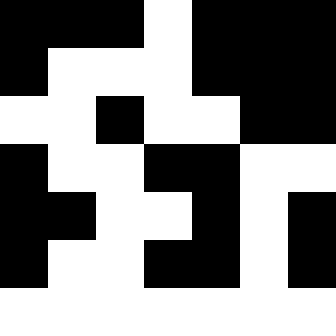[["black", "black", "black", "white", "black", "black", "black"], ["black", "white", "white", "white", "black", "black", "black"], ["white", "white", "black", "white", "white", "black", "black"], ["black", "white", "white", "black", "black", "white", "white"], ["black", "black", "white", "white", "black", "white", "black"], ["black", "white", "white", "black", "black", "white", "black"], ["white", "white", "white", "white", "white", "white", "white"]]